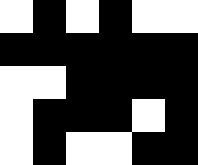[["white", "black", "white", "black", "white", "white"], ["black", "black", "black", "black", "black", "black"], ["white", "white", "black", "black", "black", "black"], ["white", "black", "black", "black", "white", "black"], ["white", "black", "white", "white", "black", "black"]]